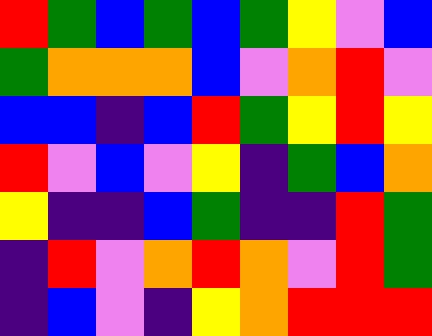[["red", "green", "blue", "green", "blue", "green", "yellow", "violet", "blue"], ["green", "orange", "orange", "orange", "blue", "violet", "orange", "red", "violet"], ["blue", "blue", "indigo", "blue", "red", "green", "yellow", "red", "yellow"], ["red", "violet", "blue", "violet", "yellow", "indigo", "green", "blue", "orange"], ["yellow", "indigo", "indigo", "blue", "green", "indigo", "indigo", "red", "green"], ["indigo", "red", "violet", "orange", "red", "orange", "violet", "red", "green"], ["indigo", "blue", "violet", "indigo", "yellow", "orange", "red", "red", "red"]]